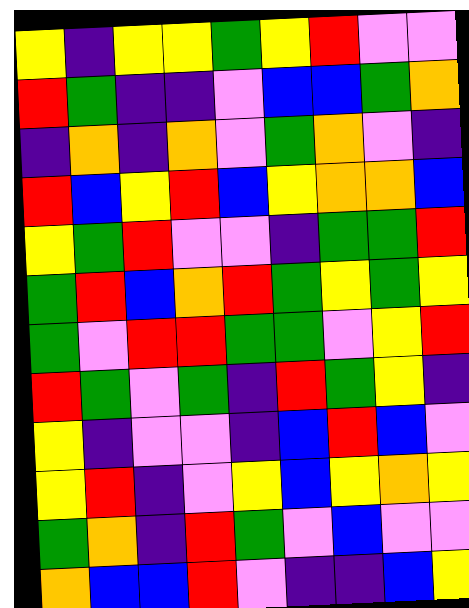[["yellow", "indigo", "yellow", "yellow", "green", "yellow", "red", "violet", "violet"], ["red", "green", "indigo", "indigo", "violet", "blue", "blue", "green", "orange"], ["indigo", "orange", "indigo", "orange", "violet", "green", "orange", "violet", "indigo"], ["red", "blue", "yellow", "red", "blue", "yellow", "orange", "orange", "blue"], ["yellow", "green", "red", "violet", "violet", "indigo", "green", "green", "red"], ["green", "red", "blue", "orange", "red", "green", "yellow", "green", "yellow"], ["green", "violet", "red", "red", "green", "green", "violet", "yellow", "red"], ["red", "green", "violet", "green", "indigo", "red", "green", "yellow", "indigo"], ["yellow", "indigo", "violet", "violet", "indigo", "blue", "red", "blue", "violet"], ["yellow", "red", "indigo", "violet", "yellow", "blue", "yellow", "orange", "yellow"], ["green", "orange", "indigo", "red", "green", "violet", "blue", "violet", "violet"], ["orange", "blue", "blue", "red", "violet", "indigo", "indigo", "blue", "yellow"]]